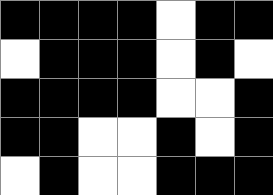[["black", "black", "black", "black", "white", "black", "black"], ["white", "black", "black", "black", "white", "black", "white"], ["black", "black", "black", "black", "white", "white", "black"], ["black", "black", "white", "white", "black", "white", "black"], ["white", "black", "white", "white", "black", "black", "black"]]